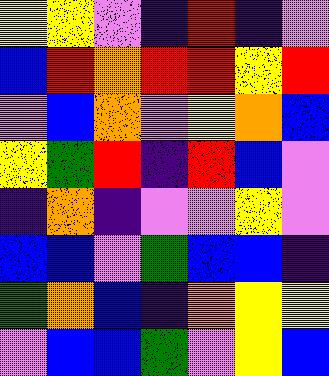[["yellow", "yellow", "violet", "indigo", "red", "indigo", "violet"], ["blue", "red", "orange", "red", "red", "yellow", "red"], ["violet", "blue", "orange", "violet", "yellow", "orange", "blue"], ["yellow", "green", "red", "indigo", "red", "blue", "violet"], ["indigo", "orange", "indigo", "violet", "violet", "yellow", "violet"], ["blue", "blue", "violet", "green", "blue", "blue", "indigo"], ["green", "orange", "blue", "indigo", "orange", "yellow", "yellow"], ["violet", "blue", "blue", "green", "violet", "yellow", "blue"]]